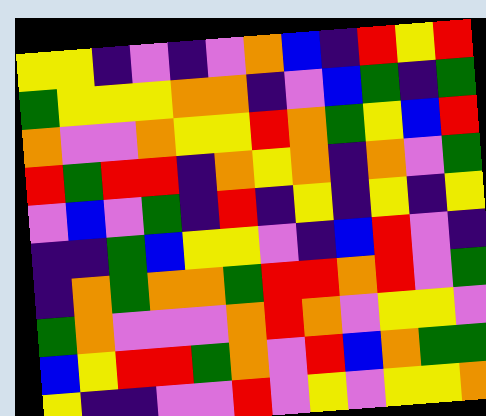[["yellow", "yellow", "indigo", "violet", "indigo", "violet", "orange", "blue", "indigo", "red", "yellow", "red"], ["green", "yellow", "yellow", "yellow", "orange", "orange", "indigo", "violet", "blue", "green", "indigo", "green"], ["orange", "violet", "violet", "orange", "yellow", "yellow", "red", "orange", "green", "yellow", "blue", "red"], ["red", "green", "red", "red", "indigo", "orange", "yellow", "orange", "indigo", "orange", "violet", "green"], ["violet", "blue", "violet", "green", "indigo", "red", "indigo", "yellow", "indigo", "yellow", "indigo", "yellow"], ["indigo", "indigo", "green", "blue", "yellow", "yellow", "violet", "indigo", "blue", "red", "violet", "indigo"], ["indigo", "orange", "green", "orange", "orange", "green", "red", "red", "orange", "red", "violet", "green"], ["green", "orange", "violet", "violet", "violet", "orange", "red", "orange", "violet", "yellow", "yellow", "violet"], ["blue", "yellow", "red", "red", "green", "orange", "violet", "red", "blue", "orange", "green", "green"], ["yellow", "indigo", "indigo", "violet", "violet", "red", "violet", "yellow", "violet", "yellow", "yellow", "orange"]]